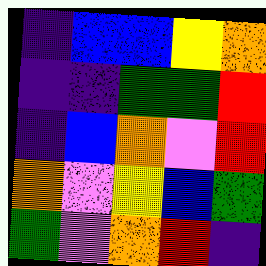[["indigo", "blue", "blue", "yellow", "orange"], ["indigo", "indigo", "green", "green", "red"], ["indigo", "blue", "orange", "violet", "red"], ["orange", "violet", "yellow", "blue", "green"], ["green", "violet", "orange", "red", "indigo"]]